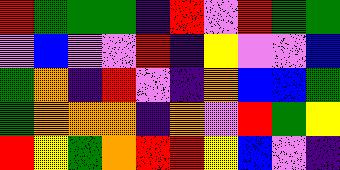[["red", "green", "green", "green", "indigo", "red", "violet", "red", "green", "green"], ["violet", "blue", "violet", "violet", "red", "indigo", "yellow", "violet", "violet", "blue"], ["green", "orange", "indigo", "red", "violet", "indigo", "orange", "blue", "blue", "green"], ["green", "orange", "orange", "orange", "indigo", "orange", "violet", "red", "green", "yellow"], ["red", "yellow", "green", "orange", "red", "red", "yellow", "blue", "violet", "indigo"]]